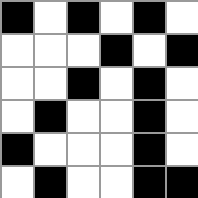[["black", "white", "black", "white", "black", "white"], ["white", "white", "white", "black", "white", "black"], ["white", "white", "black", "white", "black", "white"], ["white", "black", "white", "white", "black", "white"], ["black", "white", "white", "white", "black", "white"], ["white", "black", "white", "white", "black", "black"]]